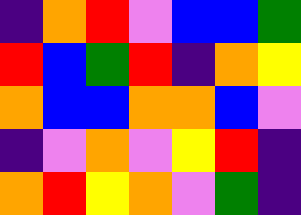[["indigo", "orange", "red", "violet", "blue", "blue", "green"], ["red", "blue", "green", "red", "indigo", "orange", "yellow"], ["orange", "blue", "blue", "orange", "orange", "blue", "violet"], ["indigo", "violet", "orange", "violet", "yellow", "red", "indigo"], ["orange", "red", "yellow", "orange", "violet", "green", "indigo"]]